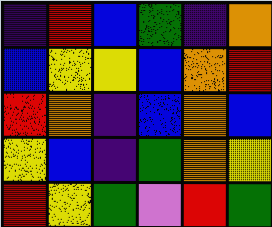[["indigo", "red", "blue", "green", "indigo", "orange"], ["blue", "yellow", "yellow", "blue", "orange", "red"], ["red", "orange", "indigo", "blue", "orange", "blue"], ["yellow", "blue", "indigo", "green", "orange", "yellow"], ["red", "yellow", "green", "violet", "red", "green"]]